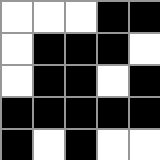[["white", "white", "white", "black", "black"], ["white", "black", "black", "black", "white"], ["white", "black", "black", "white", "black"], ["black", "black", "black", "black", "black"], ["black", "white", "black", "white", "white"]]